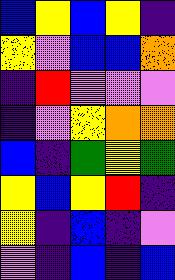[["blue", "yellow", "blue", "yellow", "indigo"], ["yellow", "violet", "blue", "blue", "orange"], ["indigo", "red", "violet", "violet", "violet"], ["indigo", "violet", "yellow", "orange", "orange"], ["blue", "indigo", "green", "yellow", "green"], ["yellow", "blue", "yellow", "red", "indigo"], ["yellow", "indigo", "blue", "indigo", "violet"], ["violet", "indigo", "blue", "indigo", "blue"]]